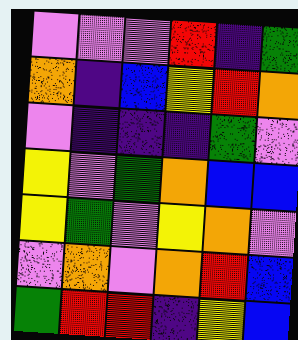[["violet", "violet", "violet", "red", "indigo", "green"], ["orange", "indigo", "blue", "yellow", "red", "orange"], ["violet", "indigo", "indigo", "indigo", "green", "violet"], ["yellow", "violet", "green", "orange", "blue", "blue"], ["yellow", "green", "violet", "yellow", "orange", "violet"], ["violet", "orange", "violet", "orange", "red", "blue"], ["green", "red", "red", "indigo", "yellow", "blue"]]